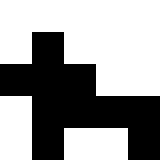[["white", "white", "white", "white", "white"], ["white", "black", "white", "white", "white"], ["black", "black", "black", "white", "white"], ["white", "black", "black", "black", "black"], ["white", "black", "white", "white", "black"]]